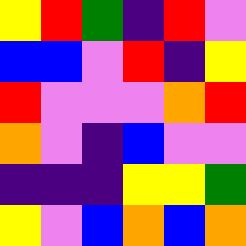[["yellow", "red", "green", "indigo", "red", "violet"], ["blue", "blue", "violet", "red", "indigo", "yellow"], ["red", "violet", "violet", "violet", "orange", "red"], ["orange", "violet", "indigo", "blue", "violet", "violet"], ["indigo", "indigo", "indigo", "yellow", "yellow", "green"], ["yellow", "violet", "blue", "orange", "blue", "orange"]]